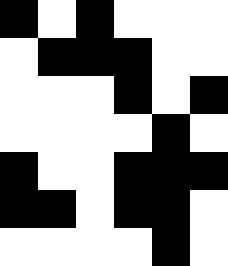[["black", "white", "black", "white", "white", "white"], ["white", "black", "black", "black", "white", "white"], ["white", "white", "white", "black", "white", "black"], ["white", "white", "white", "white", "black", "white"], ["black", "white", "white", "black", "black", "black"], ["black", "black", "white", "black", "black", "white"], ["white", "white", "white", "white", "black", "white"]]